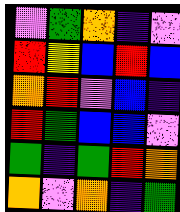[["violet", "green", "orange", "indigo", "violet"], ["red", "yellow", "blue", "red", "blue"], ["orange", "red", "violet", "blue", "indigo"], ["red", "green", "blue", "blue", "violet"], ["green", "indigo", "green", "red", "orange"], ["orange", "violet", "orange", "indigo", "green"]]